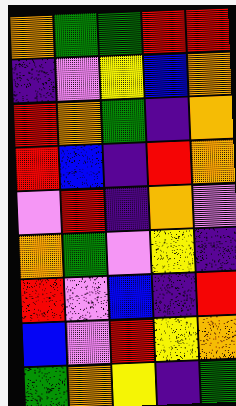[["orange", "green", "green", "red", "red"], ["indigo", "violet", "yellow", "blue", "orange"], ["red", "orange", "green", "indigo", "orange"], ["red", "blue", "indigo", "red", "orange"], ["violet", "red", "indigo", "orange", "violet"], ["orange", "green", "violet", "yellow", "indigo"], ["red", "violet", "blue", "indigo", "red"], ["blue", "violet", "red", "yellow", "orange"], ["green", "orange", "yellow", "indigo", "green"]]